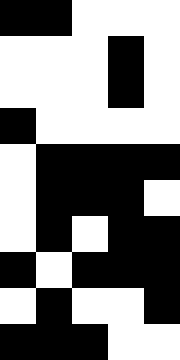[["black", "black", "white", "white", "white"], ["white", "white", "white", "black", "white"], ["white", "white", "white", "black", "white"], ["black", "white", "white", "white", "white"], ["white", "black", "black", "black", "black"], ["white", "black", "black", "black", "white"], ["white", "black", "white", "black", "black"], ["black", "white", "black", "black", "black"], ["white", "black", "white", "white", "black"], ["black", "black", "black", "white", "white"]]